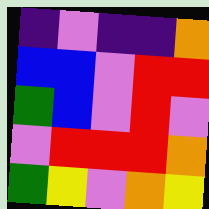[["indigo", "violet", "indigo", "indigo", "orange"], ["blue", "blue", "violet", "red", "red"], ["green", "blue", "violet", "red", "violet"], ["violet", "red", "red", "red", "orange"], ["green", "yellow", "violet", "orange", "yellow"]]